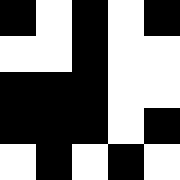[["black", "white", "black", "white", "black"], ["white", "white", "black", "white", "white"], ["black", "black", "black", "white", "white"], ["black", "black", "black", "white", "black"], ["white", "black", "white", "black", "white"]]